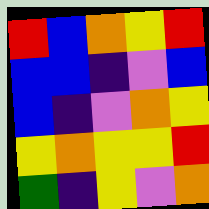[["red", "blue", "orange", "yellow", "red"], ["blue", "blue", "indigo", "violet", "blue"], ["blue", "indigo", "violet", "orange", "yellow"], ["yellow", "orange", "yellow", "yellow", "red"], ["green", "indigo", "yellow", "violet", "orange"]]